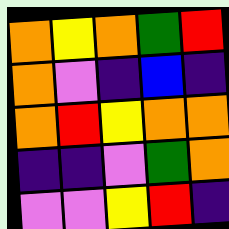[["orange", "yellow", "orange", "green", "red"], ["orange", "violet", "indigo", "blue", "indigo"], ["orange", "red", "yellow", "orange", "orange"], ["indigo", "indigo", "violet", "green", "orange"], ["violet", "violet", "yellow", "red", "indigo"]]